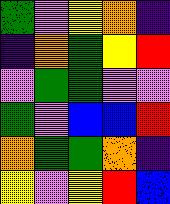[["green", "violet", "yellow", "orange", "indigo"], ["indigo", "orange", "green", "yellow", "red"], ["violet", "green", "green", "violet", "violet"], ["green", "violet", "blue", "blue", "red"], ["orange", "green", "green", "orange", "indigo"], ["yellow", "violet", "yellow", "red", "blue"]]